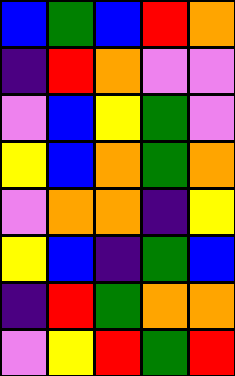[["blue", "green", "blue", "red", "orange"], ["indigo", "red", "orange", "violet", "violet"], ["violet", "blue", "yellow", "green", "violet"], ["yellow", "blue", "orange", "green", "orange"], ["violet", "orange", "orange", "indigo", "yellow"], ["yellow", "blue", "indigo", "green", "blue"], ["indigo", "red", "green", "orange", "orange"], ["violet", "yellow", "red", "green", "red"]]